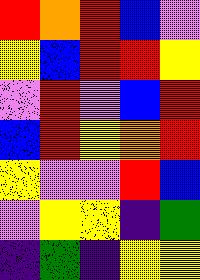[["red", "orange", "red", "blue", "violet"], ["yellow", "blue", "red", "red", "yellow"], ["violet", "red", "violet", "blue", "red"], ["blue", "red", "yellow", "orange", "red"], ["yellow", "violet", "violet", "red", "blue"], ["violet", "yellow", "yellow", "indigo", "green"], ["indigo", "green", "indigo", "yellow", "yellow"]]